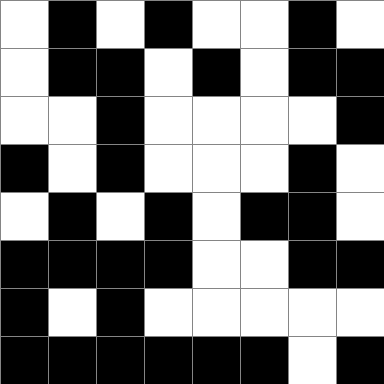[["white", "black", "white", "black", "white", "white", "black", "white"], ["white", "black", "black", "white", "black", "white", "black", "black"], ["white", "white", "black", "white", "white", "white", "white", "black"], ["black", "white", "black", "white", "white", "white", "black", "white"], ["white", "black", "white", "black", "white", "black", "black", "white"], ["black", "black", "black", "black", "white", "white", "black", "black"], ["black", "white", "black", "white", "white", "white", "white", "white"], ["black", "black", "black", "black", "black", "black", "white", "black"]]